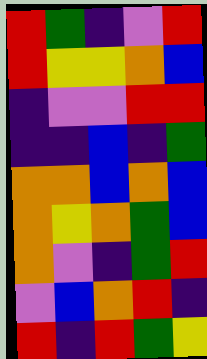[["red", "green", "indigo", "violet", "red"], ["red", "yellow", "yellow", "orange", "blue"], ["indigo", "violet", "violet", "red", "red"], ["indigo", "indigo", "blue", "indigo", "green"], ["orange", "orange", "blue", "orange", "blue"], ["orange", "yellow", "orange", "green", "blue"], ["orange", "violet", "indigo", "green", "red"], ["violet", "blue", "orange", "red", "indigo"], ["red", "indigo", "red", "green", "yellow"]]